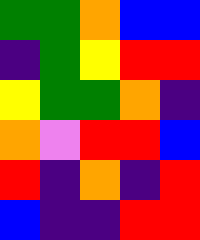[["green", "green", "orange", "blue", "blue"], ["indigo", "green", "yellow", "red", "red"], ["yellow", "green", "green", "orange", "indigo"], ["orange", "violet", "red", "red", "blue"], ["red", "indigo", "orange", "indigo", "red"], ["blue", "indigo", "indigo", "red", "red"]]